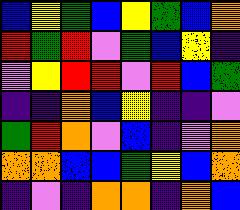[["blue", "yellow", "green", "blue", "yellow", "green", "blue", "orange"], ["red", "green", "red", "violet", "green", "blue", "yellow", "indigo"], ["violet", "yellow", "red", "red", "violet", "red", "blue", "green"], ["indigo", "indigo", "orange", "blue", "yellow", "indigo", "indigo", "violet"], ["green", "red", "orange", "violet", "blue", "indigo", "violet", "orange"], ["orange", "orange", "blue", "blue", "green", "yellow", "blue", "orange"], ["indigo", "violet", "indigo", "orange", "orange", "indigo", "orange", "blue"]]